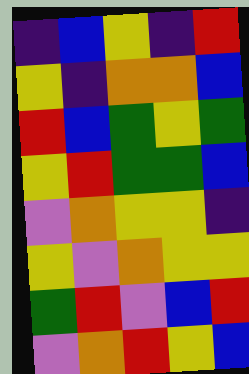[["indigo", "blue", "yellow", "indigo", "red"], ["yellow", "indigo", "orange", "orange", "blue"], ["red", "blue", "green", "yellow", "green"], ["yellow", "red", "green", "green", "blue"], ["violet", "orange", "yellow", "yellow", "indigo"], ["yellow", "violet", "orange", "yellow", "yellow"], ["green", "red", "violet", "blue", "red"], ["violet", "orange", "red", "yellow", "blue"]]